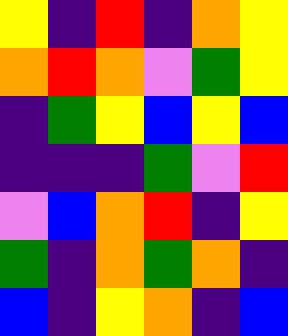[["yellow", "indigo", "red", "indigo", "orange", "yellow"], ["orange", "red", "orange", "violet", "green", "yellow"], ["indigo", "green", "yellow", "blue", "yellow", "blue"], ["indigo", "indigo", "indigo", "green", "violet", "red"], ["violet", "blue", "orange", "red", "indigo", "yellow"], ["green", "indigo", "orange", "green", "orange", "indigo"], ["blue", "indigo", "yellow", "orange", "indigo", "blue"]]